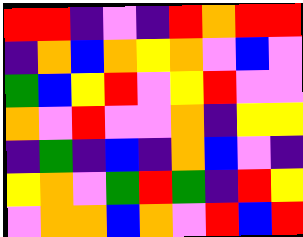[["red", "red", "indigo", "violet", "indigo", "red", "orange", "red", "red"], ["indigo", "orange", "blue", "orange", "yellow", "orange", "violet", "blue", "violet"], ["green", "blue", "yellow", "red", "violet", "yellow", "red", "violet", "violet"], ["orange", "violet", "red", "violet", "violet", "orange", "indigo", "yellow", "yellow"], ["indigo", "green", "indigo", "blue", "indigo", "orange", "blue", "violet", "indigo"], ["yellow", "orange", "violet", "green", "red", "green", "indigo", "red", "yellow"], ["violet", "orange", "orange", "blue", "orange", "violet", "red", "blue", "red"]]